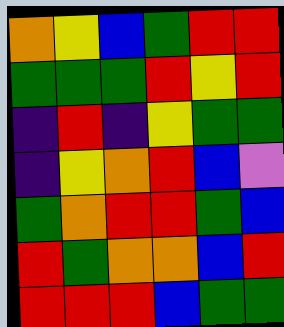[["orange", "yellow", "blue", "green", "red", "red"], ["green", "green", "green", "red", "yellow", "red"], ["indigo", "red", "indigo", "yellow", "green", "green"], ["indigo", "yellow", "orange", "red", "blue", "violet"], ["green", "orange", "red", "red", "green", "blue"], ["red", "green", "orange", "orange", "blue", "red"], ["red", "red", "red", "blue", "green", "green"]]